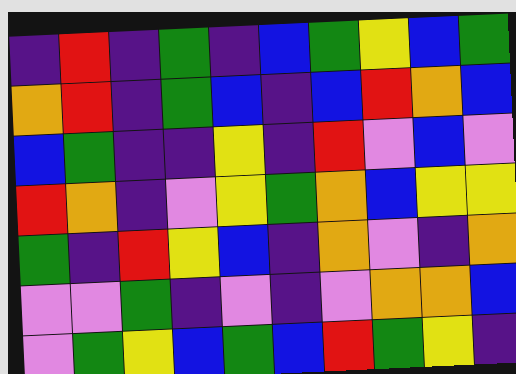[["indigo", "red", "indigo", "green", "indigo", "blue", "green", "yellow", "blue", "green"], ["orange", "red", "indigo", "green", "blue", "indigo", "blue", "red", "orange", "blue"], ["blue", "green", "indigo", "indigo", "yellow", "indigo", "red", "violet", "blue", "violet"], ["red", "orange", "indigo", "violet", "yellow", "green", "orange", "blue", "yellow", "yellow"], ["green", "indigo", "red", "yellow", "blue", "indigo", "orange", "violet", "indigo", "orange"], ["violet", "violet", "green", "indigo", "violet", "indigo", "violet", "orange", "orange", "blue"], ["violet", "green", "yellow", "blue", "green", "blue", "red", "green", "yellow", "indigo"]]